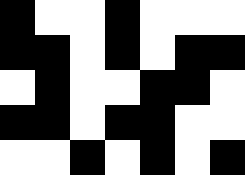[["black", "white", "white", "black", "white", "white", "white"], ["black", "black", "white", "black", "white", "black", "black"], ["white", "black", "white", "white", "black", "black", "white"], ["black", "black", "white", "black", "black", "white", "white"], ["white", "white", "black", "white", "black", "white", "black"]]